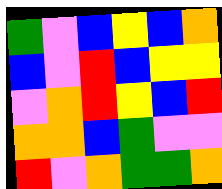[["green", "violet", "blue", "yellow", "blue", "orange"], ["blue", "violet", "red", "blue", "yellow", "yellow"], ["violet", "orange", "red", "yellow", "blue", "red"], ["orange", "orange", "blue", "green", "violet", "violet"], ["red", "violet", "orange", "green", "green", "orange"]]